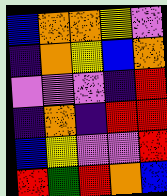[["blue", "orange", "orange", "yellow", "violet"], ["indigo", "orange", "yellow", "blue", "orange"], ["violet", "violet", "violet", "indigo", "red"], ["indigo", "orange", "indigo", "red", "red"], ["blue", "yellow", "violet", "violet", "red"], ["red", "green", "red", "orange", "blue"]]